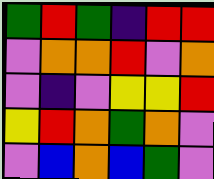[["green", "red", "green", "indigo", "red", "red"], ["violet", "orange", "orange", "red", "violet", "orange"], ["violet", "indigo", "violet", "yellow", "yellow", "red"], ["yellow", "red", "orange", "green", "orange", "violet"], ["violet", "blue", "orange", "blue", "green", "violet"]]